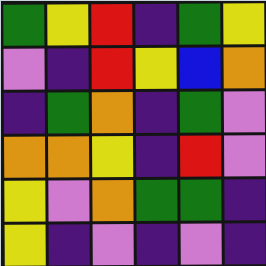[["green", "yellow", "red", "indigo", "green", "yellow"], ["violet", "indigo", "red", "yellow", "blue", "orange"], ["indigo", "green", "orange", "indigo", "green", "violet"], ["orange", "orange", "yellow", "indigo", "red", "violet"], ["yellow", "violet", "orange", "green", "green", "indigo"], ["yellow", "indigo", "violet", "indigo", "violet", "indigo"]]